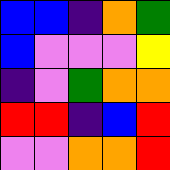[["blue", "blue", "indigo", "orange", "green"], ["blue", "violet", "violet", "violet", "yellow"], ["indigo", "violet", "green", "orange", "orange"], ["red", "red", "indigo", "blue", "red"], ["violet", "violet", "orange", "orange", "red"]]